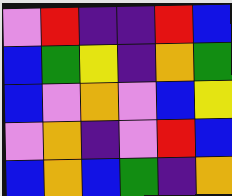[["violet", "red", "indigo", "indigo", "red", "blue"], ["blue", "green", "yellow", "indigo", "orange", "green"], ["blue", "violet", "orange", "violet", "blue", "yellow"], ["violet", "orange", "indigo", "violet", "red", "blue"], ["blue", "orange", "blue", "green", "indigo", "orange"]]